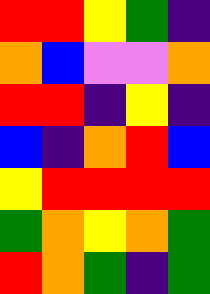[["red", "red", "yellow", "green", "indigo"], ["orange", "blue", "violet", "violet", "orange"], ["red", "red", "indigo", "yellow", "indigo"], ["blue", "indigo", "orange", "red", "blue"], ["yellow", "red", "red", "red", "red"], ["green", "orange", "yellow", "orange", "green"], ["red", "orange", "green", "indigo", "green"]]